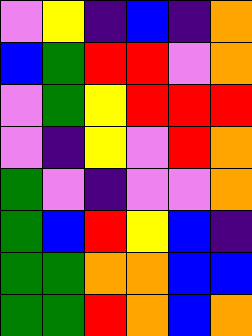[["violet", "yellow", "indigo", "blue", "indigo", "orange"], ["blue", "green", "red", "red", "violet", "orange"], ["violet", "green", "yellow", "red", "red", "red"], ["violet", "indigo", "yellow", "violet", "red", "orange"], ["green", "violet", "indigo", "violet", "violet", "orange"], ["green", "blue", "red", "yellow", "blue", "indigo"], ["green", "green", "orange", "orange", "blue", "blue"], ["green", "green", "red", "orange", "blue", "orange"]]